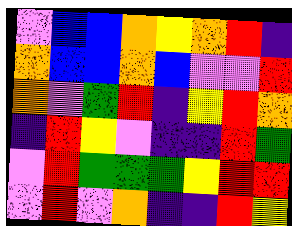[["violet", "blue", "blue", "orange", "yellow", "orange", "red", "indigo"], ["orange", "blue", "blue", "orange", "blue", "violet", "violet", "red"], ["orange", "violet", "green", "red", "indigo", "yellow", "red", "orange"], ["indigo", "red", "yellow", "violet", "indigo", "indigo", "red", "green"], ["violet", "red", "green", "green", "green", "yellow", "red", "red"], ["violet", "red", "violet", "orange", "indigo", "indigo", "red", "yellow"]]